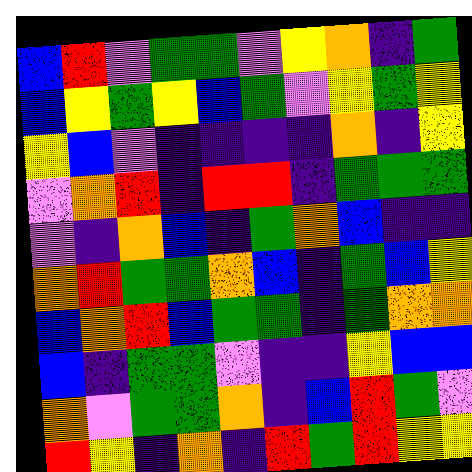[["blue", "red", "violet", "green", "green", "violet", "yellow", "orange", "indigo", "green"], ["blue", "yellow", "green", "yellow", "blue", "green", "violet", "yellow", "green", "yellow"], ["yellow", "blue", "violet", "indigo", "indigo", "indigo", "indigo", "orange", "indigo", "yellow"], ["violet", "orange", "red", "indigo", "red", "red", "indigo", "green", "green", "green"], ["violet", "indigo", "orange", "blue", "indigo", "green", "orange", "blue", "indigo", "indigo"], ["orange", "red", "green", "green", "orange", "blue", "indigo", "green", "blue", "yellow"], ["blue", "orange", "red", "blue", "green", "green", "indigo", "green", "orange", "orange"], ["blue", "indigo", "green", "green", "violet", "indigo", "indigo", "yellow", "blue", "blue"], ["orange", "violet", "green", "green", "orange", "indigo", "blue", "red", "green", "violet"], ["red", "yellow", "indigo", "orange", "indigo", "red", "green", "red", "yellow", "yellow"]]